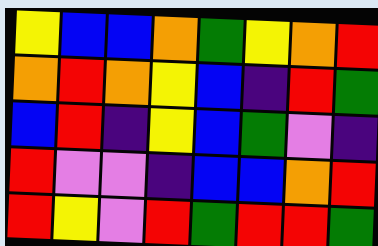[["yellow", "blue", "blue", "orange", "green", "yellow", "orange", "red"], ["orange", "red", "orange", "yellow", "blue", "indigo", "red", "green"], ["blue", "red", "indigo", "yellow", "blue", "green", "violet", "indigo"], ["red", "violet", "violet", "indigo", "blue", "blue", "orange", "red"], ["red", "yellow", "violet", "red", "green", "red", "red", "green"]]